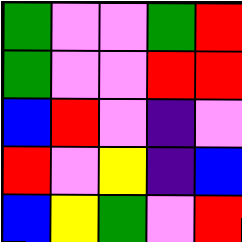[["green", "violet", "violet", "green", "red"], ["green", "violet", "violet", "red", "red"], ["blue", "red", "violet", "indigo", "violet"], ["red", "violet", "yellow", "indigo", "blue"], ["blue", "yellow", "green", "violet", "red"]]